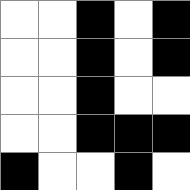[["white", "white", "black", "white", "black"], ["white", "white", "black", "white", "black"], ["white", "white", "black", "white", "white"], ["white", "white", "black", "black", "black"], ["black", "white", "white", "black", "white"]]